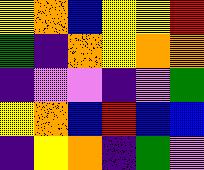[["yellow", "orange", "blue", "yellow", "yellow", "red"], ["green", "indigo", "orange", "yellow", "orange", "orange"], ["indigo", "violet", "violet", "indigo", "violet", "green"], ["yellow", "orange", "blue", "red", "blue", "blue"], ["indigo", "yellow", "orange", "indigo", "green", "violet"]]